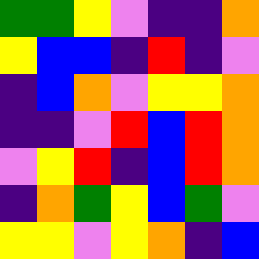[["green", "green", "yellow", "violet", "indigo", "indigo", "orange"], ["yellow", "blue", "blue", "indigo", "red", "indigo", "violet"], ["indigo", "blue", "orange", "violet", "yellow", "yellow", "orange"], ["indigo", "indigo", "violet", "red", "blue", "red", "orange"], ["violet", "yellow", "red", "indigo", "blue", "red", "orange"], ["indigo", "orange", "green", "yellow", "blue", "green", "violet"], ["yellow", "yellow", "violet", "yellow", "orange", "indigo", "blue"]]